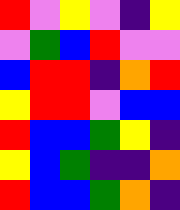[["red", "violet", "yellow", "violet", "indigo", "yellow"], ["violet", "green", "blue", "red", "violet", "violet"], ["blue", "red", "red", "indigo", "orange", "red"], ["yellow", "red", "red", "violet", "blue", "blue"], ["red", "blue", "blue", "green", "yellow", "indigo"], ["yellow", "blue", "green", "indigo", "indigo", "orange"], ["red", "blue", "blue", "green", "orange", "indigo"]]